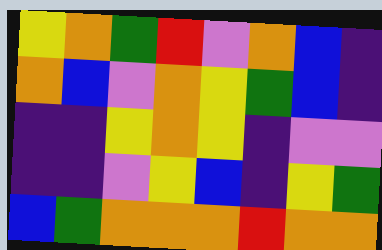[["yellow", "orange", "green", "red", "violet", "orange", "blue", "indigo"], ["orange", "blue", "violet", "orange", "yellow", "green", "blue", "indigo"], ["indigo", "indigo", "yellow", "orange", "yellow", "indigo", "violet", "violet"], ["indigo", "indigo", "violet", "yellow", "blue", "indigo", "yellow", "green"], ["blue", "green", "orange", "orange", "orange", "red", "orange", "orange"]]